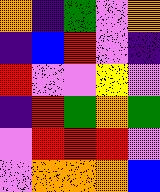[["orange", "indigo", "green", "violet", "orange"], ["indigo", "blue", "red", "violet", "indigo"], ["red", "violet", "violet", "yellow", "violet"], ["indigo", "red", "green", "orange", "green"], ["violet", "red", "red", "red", "violet"], ["violet", "orange", "orange", "orange", "blue"]]